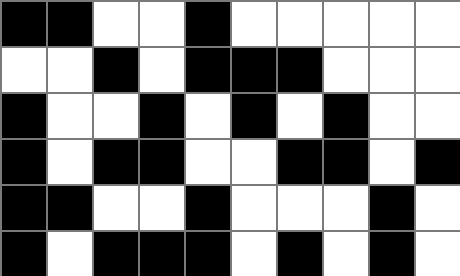[["black", "black", "white", "white", "black", "white", "white", "white", "white", "white"], ["white", "white", "black", "white", "black", "black", "black", "white", "white", "white"], ["black", "white", "white", "black", "white", "black", "white", "black", "white", "white"], ["black", "white", "black", "black", "white", "white", "black", "black", "white", "black"], ["black", "black", "white", "white", "black", "white", "white", "white", "black", "white"], ["black", "white", "black", "black", "black", "white", "black", "white", "black", "white"]]